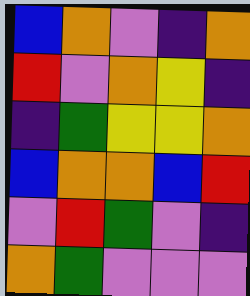[["blue", "orange", "violet", "indigo", "orange"], ["red", "violet", "orange", "yellow", "indigo"], ["indigo", "green", "yellow", "yellow", "orange"], ["blue", "orange", "orange", "blue", "red"], ["violet", "red", "green", "violet", "indigo"], ["orange", "green", "violet", "violet", "violet"]]